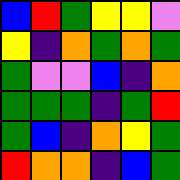[["blue", "red", "green", "yellow", "yellow", "violet"], ["yellow", "indigo", "orange", "green", "orange", "green"], ["green", "violet", "violet", "blue", "indigo", "orange"], ["green", "green", "green", "indigo", "green", "red"], ["green", "blue", "indigo", "orange", "yellow", "green"], ["red", "orange", "orange", "indigo", "blue", "green"]]